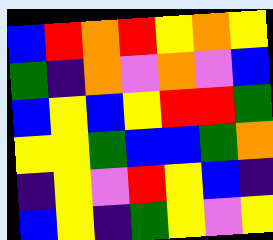[["blue", "red", "orange", "red", "yellow", "orange", "yellow"], ["green", "indigo", "orange", "violet", "orange", "violet", "blue"], ["blue", "yellow", "blue", "yellow", "red", "red", "green"], ["yellow", "yellow", "green", "blue", "blue", "green", "orange"], ["indigo", "yellow", "violet", "red", "yellow", "blue", "indigo"], ["blue", "yellow", "indigo", "green", "yellow", "violet", "yellow"]]